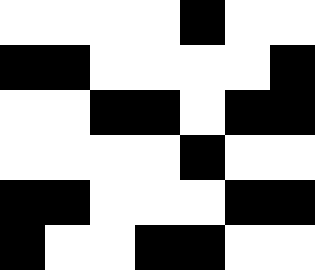[["white", "white", "white", "white", "black", "white", "white"], ["black", "black", "white", "white", "white", "white", "black"], ["white", "white", "black", "black", "white", "black", "black"], ["white", "white", "white", "white", "black", "white", "white"], ["black", "black", "white", "white", "white", "black", "black"], ["black", "white", "white", "black", "black", "white", "white"]]